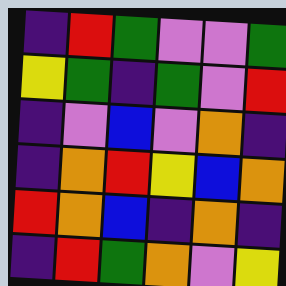[["indigo", "red", "green", "violet", "violet", "green"], ["yellow", "green", "indigo", "green", "violet", "red"], ["indigo", "violet", "blue", "violet", "orange", "indigo"], ["indigo", "orange", "red", "yellow", "blue", "orange"], ["red", "orange", "blue", "indigo", "orange", "indigo"], ["indigo", "red", "green", "orange", "violet", "yellow"]]